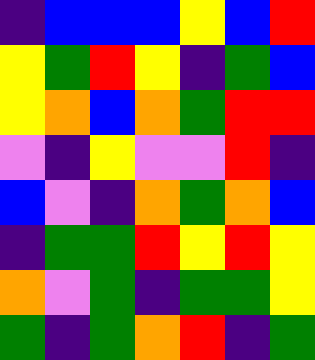[["indigo", "blue", "blue", "blue", "yellow", "blue", "red"], ["yellow", "green", "red", "yellow", "indigo", "green", "blue"], ["yellow", "orange", "blue", "orange", "green", "red", "red"], ["violet", "indigo", "yellow", "violet", "violet", "red", "indigo"], ["blue", "violet", "indigo", "orange", "green", "orange", "blue"], ["indigo", "green", "green", "red", "yellow", "red", "yellow"], ["orange", "violet", "green", "indigo", "green", "green", "yellow"], ["green", "indigo", "green", "orange", "red", "indigo", "green"]]